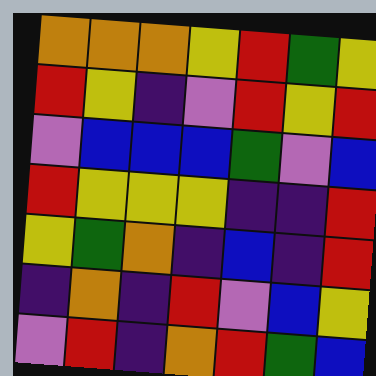[["orange", "orange", "orange", "yellow", "red", "green", "yellow"], ["red", "yellow", "indigo", "violet", "red", "yellow", "red"], ["violet", "blue", "blue", "blue", "green", "violet", "blue"], ["red", "yellow", "yellow", "yellow", "indigo", "indigo", "red"], ["yellow", "green", "orange", "indigo", "blue", "indigo", "red"], ["indigo", "orange", "indigo", "red", "violet", "blue", "yellow"], ["violet", "red", "indigo", "orange", "red", "green", "blue"]]